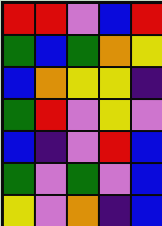[["red", "red", "violet", "blue", "red"], ["green", "blue", "green", "orange", "yellow"], ["blue", "orange", "yellow", "yellow", "indigo"], ["green", "red", "violet", "yellow", "violet"], ["blue", "indigo", "violet", "red", "blue"], ["green", "violet", "green", "violet", "blue"], ["yellow", "violet", "orange", "indigo", "blue"]]